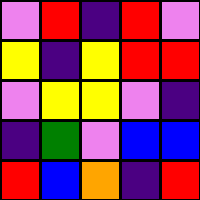[["violet", "red", "indigo", "red", "violet"], ["yellow", "indigo", "yellow", "red", "red"], ["violet", "yellow", "yellow", "violet", "indigo"], ["indigo", "green", "violet", "blue", "blue"], ["red", "blue", "orange", "indigo", "red"]]